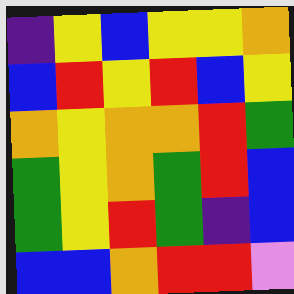[["indigo", "yellow", "blue", "yellow", "yellow", "orange"], ["blue", "red", "yellow", "red", "blue", "yellow"], ["orange", "yellow", "orange", "orange", "red", "green"], ["green", "yellow", "orange", "green", "red", "blue"], ["green", "yellow", "red", "green", "indigo", "blue"], ["blue", "blue", "orange", "red", "red", "violet"]]